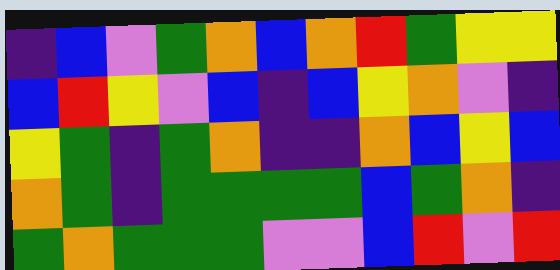[["indigo", "blue", "violet", "green", "orange", "blue", "orange", "red", "green", "yellow", "yellow"], ["blue", "red", "yellow", "violet", "blue", "indigo", "blue", "yellow", "orange", "violet", "indigo"], ["yellow", "green", "indigo", "green", "orange", "indigo", "indigo", "orange", "blue", "yellow", "blue"], ["orange", "green", "indigo", "green", "green", "green", "green", "blue", "green", "orange", "indigo"], ["green", "orange", "green", "green", "green", "violet", "violet", "blue", "red", "violet", "red"]]